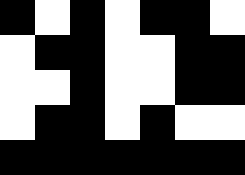[["black", "white", "black", "white", "black", "black", "white"], ["white", "black", "black", "white", "white", "black", "black"], ["white", "white", "black", "white", "white", "black", "black"], ["white", "black", "black", "white", "black", "white", "white"], ["black", "black", "black", "black", "black", "black", "black"]]